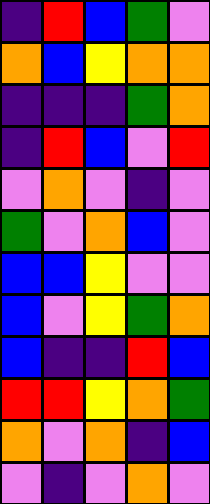[["indigo", "red", "blue", "green", "violet"], ["orange", "blue", "yellow", "orange", "orange"], ["indigo", "indigo", "indigo", "green", "orange"], ["indigo", "red", "blue", "violet", "red"], ["violet", "orange", "violet", "indigo", "violet"], ["green", "violet", "orange", "blue", "violet"], ["blue", "blue", "yellow", "violet", "violet"], ["blue", "violet", "yellow", "green", "orange"], ["blue", "indigo", "indigo", "red", "blue"], ["red", "red", "yellow", "orange", "green"], ["orange", "violet", "orange", "indigo", "blue"], ["violet", "indigo", "violet", "orange", "violet"]]